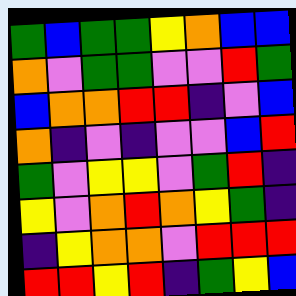[["green", "blue", "green", "green", "yellow", "orange", "blue", "blue"], ["orange", "violet", "green", "green", "violet", "violet", "red", "green"], ["blue", "orange", "orange", "red", "red", "indigo", "violet", "blue"], ["orange", "indigo", "violet", "indigo", "violet", "violet", "blue", "red"], ["green", "violet", "yellow", "yellow", "violet", "green", "red", "indigo"], ["yellow", "violet", "orange", "red", "orange", "yellow", "green", "indigo"], ["indigo", "yellow", "orange", "orange", "violet", "red", "red", "red"], ["red", "red", "yellow", "red", "indigo", "green", "yellow", "blue"]]